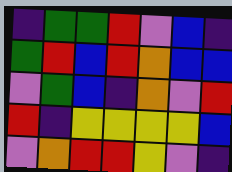[["indigo", "green", "green", "red", "violet", "blue", "indigo"], ["green", "red", "blue", "red", "orange", "blue", "blue"], ["violet", "green", "blue", "indigo", "orange", "violet", "red"], ["red", "indigo", "yellow", "yellow", "yellow", "yellow", "blue"], ["violet", "orange", "red", "red", "yellow", "violet", "indigo"]]